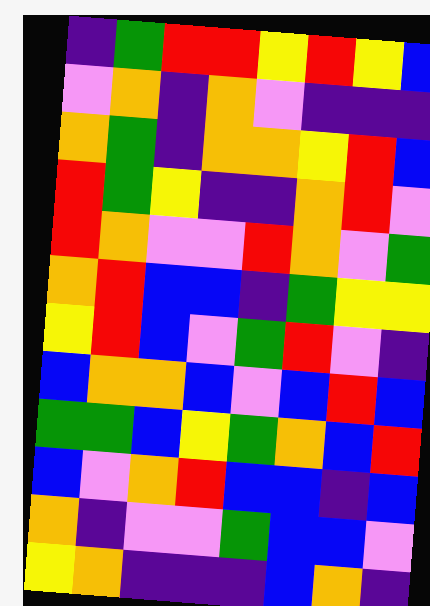[["indigo", "green", "red", "red", "yellow", "red", "yellow", "blue"], ["violet", "orange", "indigo", "orange", "violet", "indigo", "indigo", "indigo"], ["orange", "green", "indigo", "orange", "orange", "yellow", "red", "blue"], ["red", "green", "yellow", "indigo", "indigo", "orange", "red", "violet"], ["red", "orange", "violet", "violet", "red", "orange", "violet", "green"], ["orange", "red", "blue", "blue", "indigo", "green", "yellow", "yellow"], ["yellow", "red", "blue", "violet", "green", "red", "violet", "indigo"], ["blue", "orange", "orange", "blue", "violet", "blue", "red", "blue"], ["green", "green", "blue", "yellow", "green", "orange", "blue", "red"], ["blue", "violet", "orange", "red", "blue", "blue", "indigo", "blue"], ["orange", "indigo", "violet", "violet", "green", "blue", "blue", "violet"], ["yellow", "orange", "indigo", "indigo", "indigo", "blue", "orange", "indigo"]]